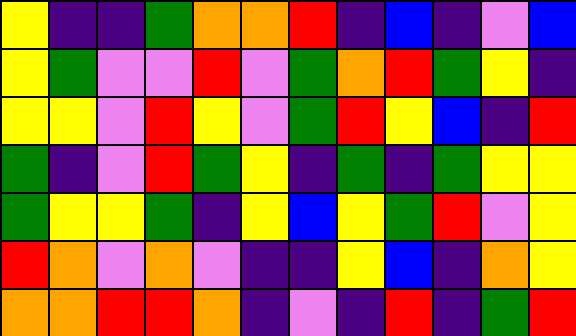[["yellow", "indigo", "indigo", "green", "orange", "orange", "red", "indigo", "blue", "indigo", "violet", "blue"], ["yellow", "green", "violet", "violet", "red", "violet", "green", "orange", "red", "green", "yellow", "indigo"], ["yellow", "yellow", "violet", "red", "yellow", "violet", "green", "red", "yellow", "blue", "indigo", "red"], ["green", "indigo", "violet", "red", "green", "yellow", "indigo", "green", "indigo", "green", "yellow", "yellow"], ["green", "yellow", "yellow", "green", "indigo", "yellow", "blue", "yellow", "green", "red", "violet", "yellow"], ["red", "orange", "violet", "orange", "violet", "indigo", "indigo", "yellow", "blue", "indigo", "orange", "yellow"], ["orange", "orange", "red", "red", "orange", "indigo", "violet", "indigo", "red", "indigo", "green", "red"]]